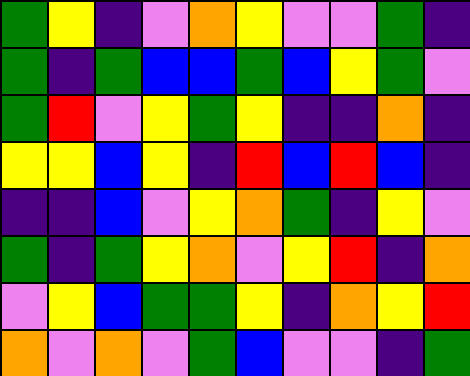[["green", "yellow", "indigo", "violet", "orange", "yellow", "violet", "violet", "green", "indigo"], ["green", "indigo", "green", "blue", "blue", "green", "blue", "yellow", "green", "violet"], ["green", "red", "violet", "yellow", "green", "yellow", "indigo", "indigo", "orange", "indigo"], ["yellow", "yellow", "blue", "yellow", "indigo", "red", "blue", "red", "blue", "indigo"], ["indigo", "indigo", "blue", "violet", "yellow", "orange", "green", "indigo", "yellow", "violet"], ["green", "indigo", "green", "yellow", "orange", "violet", "yellow", "red", "indigo", "orange"], ["violet", "yellow", "blue", "green", "green", "yellow", "indigo", "orange", "yellow", "red"], ["orange", "violet", "orange", "violet", "green", "blue", "violet", "violet", "indigo", "green"]]